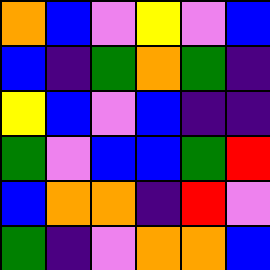[["orange", "blue", "violet", "yellow", "violet", "blue"], ["blue", "indigo", "green", "orange", "green", "indigo"], ["yellow", "blue", "violet", "blue", "indigo", "indigo"], ["green", "violet", "blue", "blue", "green", "red"], ["blue", "orange", "orange", "indigo", "red", "violet"], ["green", "indigo", "violet", "orange", "orange", "blue"]]